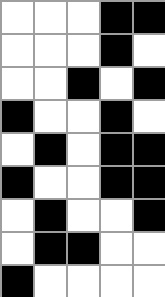[["white", "white", "white", "black", "black"], ["white", "white", "white", "black", "white"], ["white", "white", "black", "white", "black"], ["black", "white", "white", "black", "white"], ["white", "black", "white", "black", "black"], ["black", "white", "white", "black", "black"], ["white", "black", "white", "white", "black"], ["white", "black", "black", "white", "white"], ["black", "white", "white", "white", "white"]]